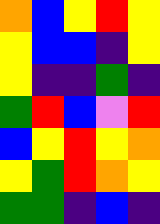[["orange", "blue", "yellow", "red", "yellow"], ["yellow", "blue", "blue", "indigo", "yellow"], ["yellow", "indigo", "indigo", "green", "indigo"], ["green", "red", "blue", "violet", "red"], ["blue", "yellow", "red", "yellow", "orange"], ["yellow", "green", "red", "orange", "yellow"], ["green", "green", "indigo", "blue", "indigo"]]